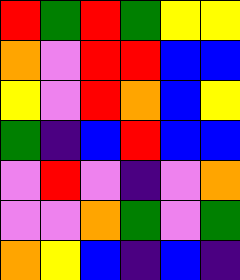[["red", "green", "red", "green", "yellow", "yellow"], ["orange", "violet", "red", "red", "blue", "blue"], ["yellow", "violet", "red", "orange", "blue", "yellow"], ["green", "indigo", "blue", "red", "blue", "blue"], ["violet", "red", "violet", "indigo", "violet", "orange"], ["violet", "violet", "orange", "green", "violet", "green"], ["orange", "yellow", "blue", "indigo", "blue", "indigo"]]